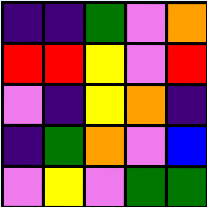[["indigo", "indigo", "green", "violet", "orange"], ["red", "red", "yellow", "violet", "red"], ["violet", "indigo", "yellow", "orange", "indigo"], ["indigo", "green", "orange", "violet", "blue"], ["violet", "yellow", "violet", "green", "green"]]